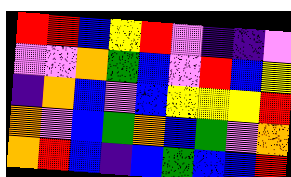[["red", "red", "blue", "yellow", "red", "violet", "indigo", "indigo", "violet"], ["violet", "violet", "orange", "green", "blue", "violet", "red", "blue", "yellow"], ["indigo", "orange", "blue", "violet", "blue", "yellow", "yellow", "yellow", "red"], ["orange", "violet", "blue", "green", "orange", "blue", "green", "violet", "orange"], ["orange", "red", "blue", "indigo", "blue", "green", "blue", "blue", "red"]]